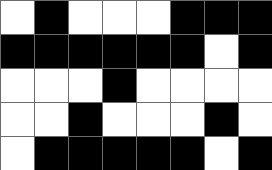[["white", "black", "white", "white", "white", "black", "black", "black"], ["black", "black", "black", "black", "black", "black", "white", "black"], ["white", "white", "white", "black", "white", "white", "white", "white"], ["white", "white", "black", "white", "white", "white", "black", "white"], ["white", "black", "black", "black", "black", "black", "white", "black"]]